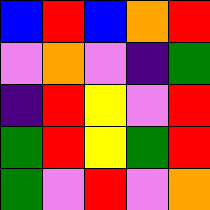[["blue", "red", "blue", "orange", "red"], ["violet", "orange", "violet", "indigo", "green"], ["indigo", "red", "yellow", "violet", "red"], ["green", "red", "yellow", "green", "red"], ["green", "violet", "red", "violet", "orange"]]